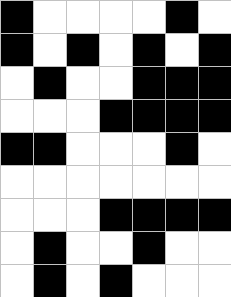[["black", "white", "white", "white", "white", "black", "white"], ["black", "white", "black", "white", "black", "white", "black"], ["white", "black", "white", "white", "black", "black", "black"], ["white", "white", "white", "black", "black", "black", "black"], ["black", "black", "white", "white", "white", "black", "white"], ["white", "white", "white", "white", "white", "white", "white"], ["white", "white", "white", "black", "black", "black", "black"], ["white", "black", "white", "white", "black", "white", "white"], ["white", "black", "white", "black", "white", "white", "white"]]